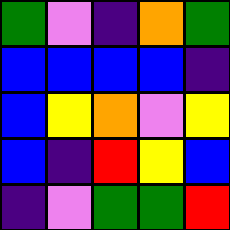[["green", "violet", "indigo", "orange", "green"], ["blue", "blue", "blue", "blue", "indigo"], ["blue", "yellow", "orange", "violet", "yellow"], ["blue", "indigo", "red", "yellow", "blue"], ["indigo", "violet", "green", "green", "red"]]